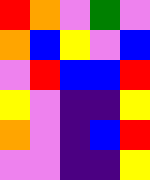[["red", "orange", "violet", "green", "violet"], ["orange", "blue", "yellow", "violet", "blue"], ["violet", "red", "blue", "blue", "red"], ["yellow", "violet", "indigo", "indigo", "yellow"], ["orange", "violet", "indigo", "blue", "red"], ["violet", "violet", "indigo", "indigo", "yellow"]]